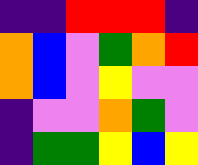[["indigo", "indigo", "red", "red", "red", "indigo"], ["orange", "blue", "violet", "green", "orange", "red"], ["orange", "blue", "violet", "yellow", "violet", "violet"], ["indigo", "violet", "violet", "orange", "green", "violet"], ["indigo", "green", "green", "yellow", "blue", "yellow"]]